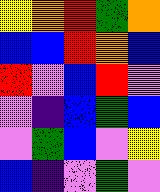[["yellow", "orange", "red", "green", "orange"], ["blue", "blue", "red", "orange", "blue"], ["red", "violet", "blue", "red", "violet"], ["violet", "indigo", "blue", "green", "blue"], ["violet", "green", "blue", "violet", "yellow"], ["blue", "indigo", "violet", "green", "violet"]]